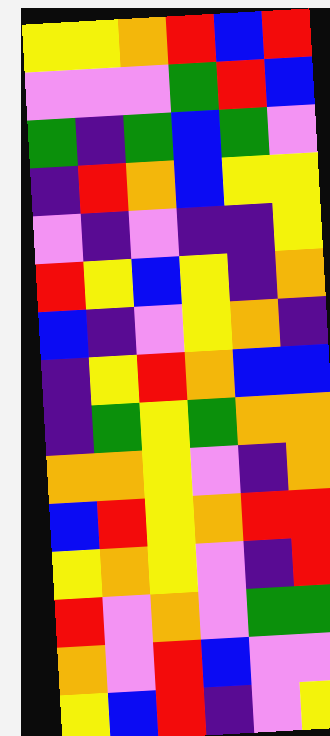[["yellow", "yellow", "orange", "red", "blue", "red"], ["violet", "violet", "violet", "green", "red", "blue"], ["green", "indigo", "green", "blue", "green", "violet"], ["indigo", "red", "orange", "blue", "yellow", "yellow"], ["violet", "indigo", "violet", "indigo", "indigo", "yellow"], ["red", "yellow", "blue", "yellow", "indigo", "orange"], ["blue", "indigo", "violet", "yellow", "orange", "indigo"], ["indigo", "yellow", "red", "orange", "blue", "blue"], ["indigo", "green", "yellow", "green", "orange", "orange"], ["orange", "orange", "yellow", "violet", "indigo", "orange"], ["blue", "red", "yellow", "orange", "red", "red"], ["yellow", "orange", "yellow", "violet", "indigo", "red"], ["red", "violet", "orange", "violet", "green", "green"], ["orange", "violet", "red", "blue", "violet", "violet"], ["yellow", "blue", "red", "indigo", "violet", "yellow"]]